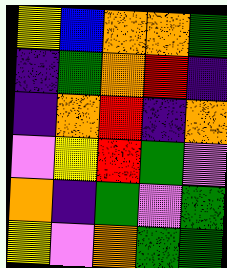[["yellow", "blue", "orange", "orange", "green"], ["indigo", "green", "orange", "red", "indigo"], ["indigo", "orange", "red", "indigo", "orange"], ["violet", "yellow", "red", "green", "violet"], ["orange", "indigo", "green", "violet", "green"], ["yellow", "violet", "orange", "green", "green"]]